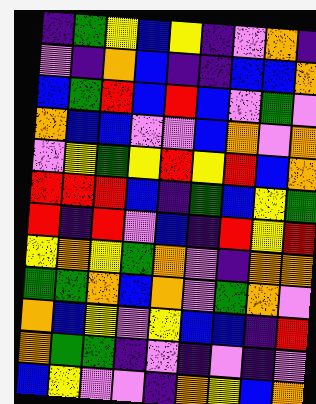[["indigo", "green", "yellow", "blue", "yellow", "indigo", "violet", "orange", "indigo"], ["violet", "indigo", "orange", "blue", "indigo", "indigo", "blue", "blue", "orange"], ["blue", "green", "red", "blue", "red", "blue", "violet", "green", "violet"], ["orange", "blue", "blue", "violet", "violet", "blue", "orange", "violet", "orange"], ["violet", "yellow", "green", "yellow", "red", "yellow", "red", "blue", "orange"], ["red", "red", "red", "blue", "indigo", "green", "blue", "yellow", "green"], ["red", "indigo", "red", "violet", "blue", "indigo", "red", "yellow", "red"], ["yellow", "orange", "yellow", "green", "orange", "violet", "indigo", "orange", "orange"], ["green", "green", "orange", "blue", "orange", "violet", "green", "orange", "violet"], ["orange", "blue", "yellow", "violet", "yellow", "blue", "blue", "indigo", "red"], ["orange", "green", "green", "indigo", "violet", "indigo", "violet", "indigo", "violet"], ["blue", "yellow", "violet", "violet", "indigo", "orange", "yellow", "blue", "orange"]]